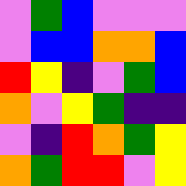[["violet", "green", "blue", "violet", "violet", "violet"], ["violet", "blue", "blue", "orange", "orange", "blue"], ["red", "yellow", "indigo", "violet", "green", "blue"], ["orange", "violet", "yellow", "green", "indigo", "indigo"], ["violet", "indigo", "red", "orange", "green", "yellow"], ["orange", "green", "red", "red", "violet", "yellow"]]